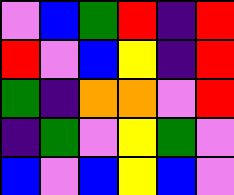[["violet", "blue", "green", "red", "indigo", "red"], ["red", "violet", "blue", "yellow", "indigo", "red"], ["green", "indigo", "orange", "orange", "violet", "red"], ["indigo", "green", "violet", "yellow", "green", "violet"], ["blue", "violet", "blue", "yellow", "blue", "violet"]]